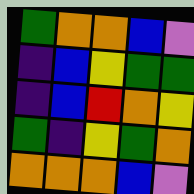[["green", "orange", "orange", "blue", "violet"], ["indigo", "blue", "yellow", "green", "green"], ["indigo", "blue", "red", "orange", "yellow"], ["green", "indigo", "yellow", "green", "orange"], ["orange", "orange", "orange", "blue", "violet"]]